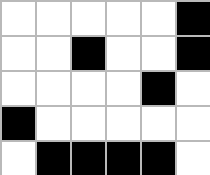[["white", "white", "white", "white", "white", "black"], ["white", "white", "black", "white", "white", "black"], ["white", "white", "white", "white", "black", "white"], ["black", "white", "white", "white", "white", "white"], ["white", "black", "black", "black", "black", "white"]]